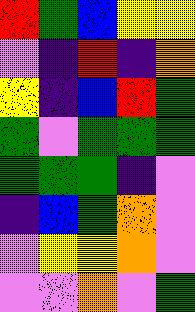[["red", "green", "blue", "yellow", "yellow"], ["violet", "indigo", "red", "indigo", "orange"], ["yellow", "indigo", "blue", "red", "green"], ["green", "violet", "green", "green", "green"], ["green", "green", "green", "indigo", "violet"], ["indigo", "blue", "green", "orange", "violet"], ["violet", "yellow", "yellow", "orange", "violet"], ["violet", "violet", "orange", "violet", "green"]]